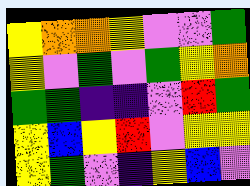[["yellow", "orange", "orange", "yellow", "violet", "violet", "green"], ["yellow", "violet", "green", "violet", "green", "yellow", "orange"], ["green", "green", "indigo", "indigo", "violet", "red", "green"], ["yellow", "blue", "yellow", "red", "violet", "yellow", "yellow"], ["yellow", "green", "violet", "indigo", "yellow", "blue", "violet"]]